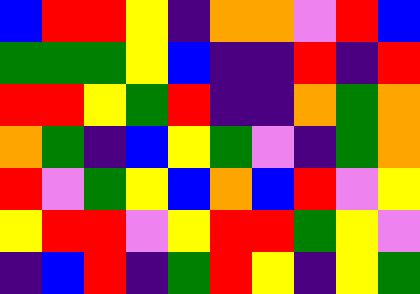[["blue", "red", "red", "yellow", "indigo", "orange", "orange", "violet", "red", "blue"], ["green", "green", "green", "yellow", "blue", "indigo", "indigo", "red", "indigo", "red"], ["red", "red", "yellow", "green", "red", "indigo", "indigo", "orange", "green", "orange"], ["orange", "green", "indigo", "blue", "yellow", "green", "violet", "indigo", "green", "orange"], ["red", "violet", "green", "yellow", "blue", "orange", "blue", "red", "violet", "yellow"], ["yellow", "red", "red", "violet", "yellow", "red", "red", "green", "yellow", "violet"], ["indigo", "blue", "red", "indigo", "green", "red", "yellow", "indigo", "yellow", "green"]]